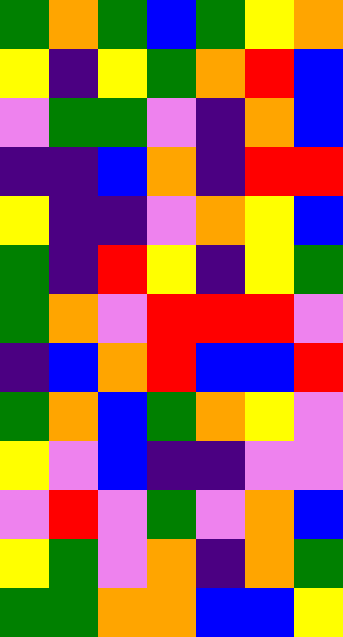[["green", "orange", "green", "blue", "green", "yellow", "orange"], ["yellow", "indigo", "yellow", "green", "orange", "red", "blue"], ["violet", "green", "green", "violet", "indigo", "orange", "blue"], ["indigo", "indigo", "blue", "orange", "indigo", "red", "red"], ["yellow", "indigo", "indigo", "violet", "orange", "yellow", "blue"], ["green", "indigo", "red", "yellow", "indigo", "yellow", "green"], ["green", "orange", "violet", "red", "red", "red", "violet"], ["indigo", "blue", "orange", "red", "blue", "blue", "red"], ["green", "orange", "blue", "green", "orange", "yellow", "violet"], ["yellow", "violet", "blue", "indigo", "indigo", "violet", "violet"], ["violet", "red", "violet", "green", "violet", "orange", "blue"], ["yellow", "green", "violet", "orange", "indigo", "orange", "green"], ["green", "green", "orange", "orange", "blue", "blue", "yellow"]]